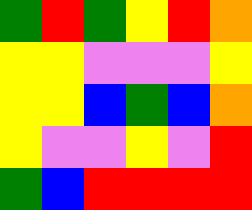[["green", "red", "green", "yellow", "red", "orange"], ["yellow", "yellow", "violet", "violet", "violet", "yellow"], ["yellow", "yellow", "blue", "green", "blue", "orange"], ["yellow", "violet", "violet", "yellow", "violet", "red"], ["green", "blue", "red", "red", "red", "red"]]